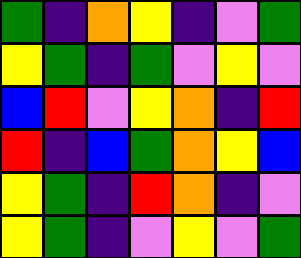[["green", "indigo", "orange", "yellow", "indigo", "violet", "green"], ["yellow", "green", "indigo", "green", "violet", "yellow", "violet"], ["blue", "red", "violet", "yellow", "orange", "indigo", "red"], ["red", "indigo", "blue", "green", "orange", "yellow", "blue"], ["yellow", "green", "indigo", "red", "orange", "indigo", "violet"], ["yellow", "green", "indigo", "violet", "yellow", "violet", "green"]]